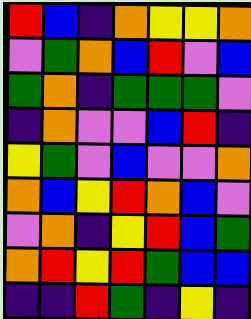[["red", "blue", "indigo", "orange", "yellow", "yellow", "orange"], ["violet", "green", "orange", "blue", "red", "violet", "blue"], ["green", "orange", "indigo", "green", "green", "green", "violet"], ["indigo", "orange", "violet", "violet", "blue", "red", "indigo"], ["yellow", "green", "violet", "blue", "violet", "violet", "orange"], ["orange", "blue", "yellow", "red", "orange", "blue", "violet"], ["violet", "orange", "indigo", "yellow", "red", "blue", "green"], ["orange", "red", "yellow", "red", "green", "blue", "blue"], ["indigo", "indigo", "red", "green", "indigo", "yellow", "indigo"]]